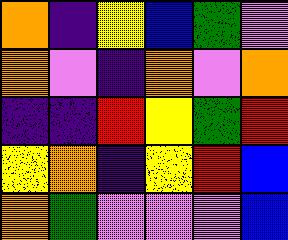[["orange", "indigo", "yellow", "blue", "green", "violet"], ["orange", "violet", "indigo", "orange", "violet", "orange"], ["indigo", "indigo", "red", "yellow", "green", "red"], ["yellow", "orange", "indigo", "yellow", "red", "blue"], ["orange", "green", "violet", "violet", "violet", "blue"]]